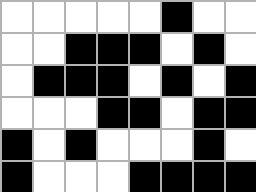[["white", "white", "white", "white", "white", "black", "white", "white"], ["white", "white", "black", "black", "black", "white", "black", "white"], ["white", "black", "black", "black", "white", "black", "white", "black"], ["white", "white", "white", "black", "black", "white", "black", "black"], ["black", "white", "black", "white", "white", "white", "black", "white"], ["black", "white", "white", "white", "black", "black", "black", "black"]]